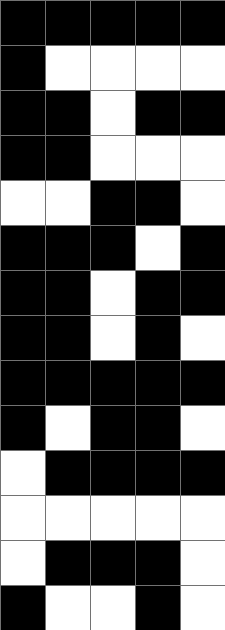[["black", "black", "black", "black", "black"], ["black", "white", "white", "white", "white"], ["black", "black", "white", "black", "black"], ["black", "black", "white", "white", "white"], ["white", "white", "black", "black", "white"], ["black", "black", "black", "white", "black"], ["black", "black", "white", "black", "black"], ["black", "black", "white", "black", "white"], ["black", "black", "black", "black", "black"], ["black", "white", "black", "black", "white"], ["white", "black", "black", "black", "black"], ["white", "white", "white", "white", "white"], ["white", "black", "black", "black", "white"], ["black", "white", "white", "black", "white"]]